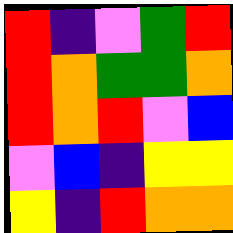[["red", "indigo", "violet", "green", "red"], ["red", "orange", "green", "green", "orange"], ["red", "orange", "red", "violet", "blue"], ["violet", "blue", "indigo", "yellow", "yellow"], ["yellow", "indigo", "red", "orange", "orange"]]